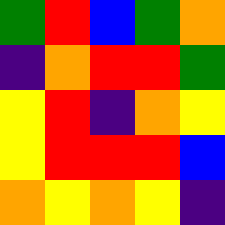[["green", "red", "blue", "green", "orange"], ["indigo", "orange", "red", "red", "green"], ["yellow", "red", "indigo", "orange", "yellow"], ["yellow", "red", "red", "red", "blue"], ["orange", "yellow", "orange", "yellow", "indigo"]]